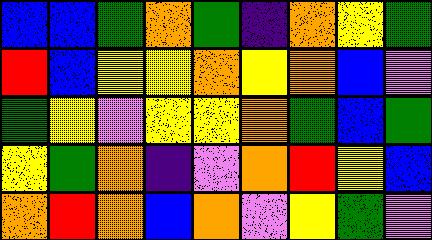[["blue", "blue", "green", "orange", "green", "indigo", "orange", "yellow", "green"], ["red", "blue", "yellow", "yellow", "orange", "yellow", "orange", "blue", "violet"], ["green", "yellow", "violet", "yellow", "yellow", "orange", "green", "blue", "green"], ["yellow", "green", "orange", "indigo", "violet", "orange", "red", "yellow", "blue"], ["orange", "red", "orange", "blue", "orange", "violet", "yellow", "green", "violet"]]